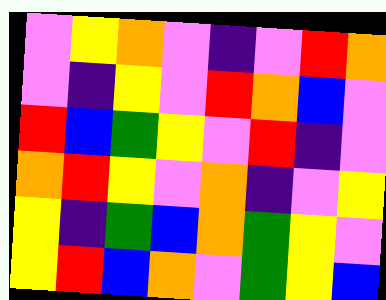[["violet", "yellow", "orange", "violet", "indigo", "violet", "red", "orange"], ["violet", "indigo", "yellow", "violet", "red", "orange", "blue", "violet"], ["red", "blue", "green", "yellow", "violet", "red", "indigo", "violet"], ["orange", "red", "yellow", "violet", "orange", "indigo", "violet", "yellow"], ["yellow", "indigo", "green", "blue", "orange", "green", "yellow", "violet"], ["yellow", "red", "blue", "orange", "violet", "green", "yellow", "blue"]]